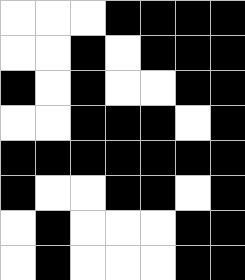[["white", "white", "white", "black", "black", "black", "black"], ["white", "white", "black", "white", "black", "black", "black"], ["black", "white", "black", "white", "white", "black", "black"], ["white", "white", "black", "black", "black", "white", "black"], ["black", "black", "black", "black", "black", "black", "black"], ["black", "white", "white", "black", "black", "white", "black"], ["white", "black", "white", "white", "white", "black", "black"], ["white", "black", "white", "white", "white", "black", "black"]]